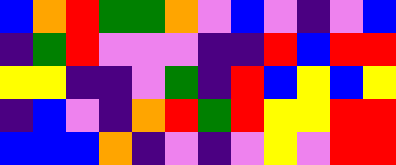[["blue", "orange", "red", "green", "green", "orange", "violet", "blue", "violet", "indigo", "violet", "blue"], ["indigo", "green", "red", "violet", "violet", "violet", "indigo", "indigo", "red", "blue", "red", "red"], ["yellow", "yellow", "indigo", "indigo", "violet", "green", "indigo", "red", "blue", "yellow", "blue", "yellow"], ["indigo", "blue", "violet", "indigo", "orange", "red", "green", "red", "yellow", "yellow", "red", "red"], ["blue", "blue", "blue", "orange", "indigo", "violet", "indigo", "violet", "yellow", "violet", "red", "red"]]